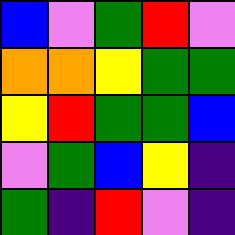[["blue", "violet", "green", "red", "violet"], ["orange", "orange", "yellow", "green", "green"], ["yellow", "red", "green", "green", "blue"], ["violet", "green", "blue", "yellow", "indigo"], ["green", "indigo", "red", "violet", "indigo"]]